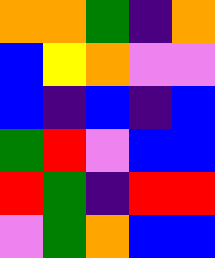[["orange", "orange", "green", "indigo", "orange"], ["blue", "yellow", "orange", "violet", "violet"], ["blue", "indigo", "blue", "indigo", "blue"], ["green", "red", "violet", "blue", "blue"], ["red", "green", "indigo", "red", "red"], ["violet", "green", "orange", "blue", "blue"]]